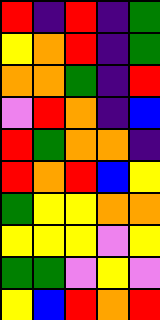[["red", "indigo", "red", "indigo", "green"], ["yellow", "orange", "red", "indigo", "green"], ["orange", "orange", "green", "indigo", "red"], ["violet", "red", "orange", "indigo", "blue"], ["red", "green", "orange", "orange", "indigo"], ["red", "orange", "red", "blue", "yellow"], ["green", "yellow", "yellow", "orange", "orange"], ["yellow", "yellow", "yellow", "violet", "yellow"], ["green", "green", "violet", "yellow", "violet"], ["yellow", "blue", "red", "orange", "red"]]